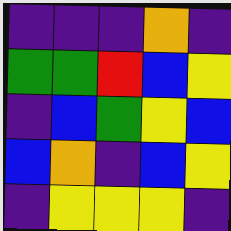[["indigo", "indigo", "indigo", "orange", "indigo"], ["green", "green", "red", "blue", "yellow"], ["indigo", "blue", "green", "yellow", "blue"], ["blue", "orange", "indigo", "blue", "yellow"], ["indigo", "yellow", "yellow", "yellow", "indigo"]]